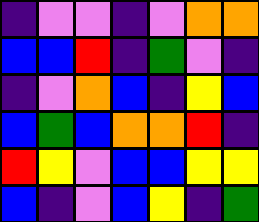[["indigo", "violet", "violet", "indigo", "violet", "orange", "orange"], ["blue", "blue", "red", "indigo", "green", "violet", "indigo"], ["indigo", "violet", "orange", "blue", "indigo", "yellow", "blue"], ["blue", "green", "blue", "orange", "orange", "red", "indigo"], ["red", "yellow", "violet", "blue", "blue", "yellow", "yellow"], ["blue", "indigo", "violet", "blue", "yellow", "indigo", "green"]]